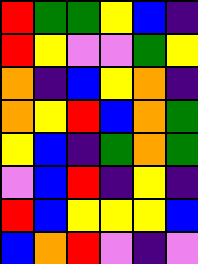[["red", "green", "green", "yellow", "blue", "indigo"], ["red", "yellow", "violet", "violet", "green", "yellow"], ["orange", "indigo", "blue", "yellow", "orange", "indigo"], ["orange", "yellow", "red", "blue", "orange", "green"], ["yellow", "blue", "indigo", "green", "orange", "green"], ["violet", "blue", "red", "indigo", "yellow", "indigo"], ["red", "blue", "yellow", "yellow", "yellow", "blue"], ["blue", "orange", "red", "violet", "indigo", "violet"]]